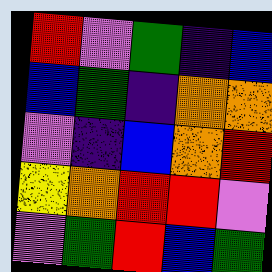[["red", "violet", "green", "indigo", "blue"], ["blue", "green", "indigo", "orange", "orange"], ["violet", "indigo", "blue", "orange", "red"], ["yellow", "orange", "red", "red", "violet"], ["violet", "green", "red", "blue", "green"]]